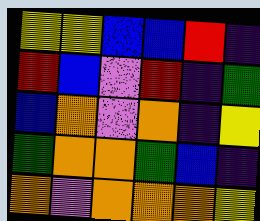[["yellow", "yellow", "blue", "blue", "red", "indigo"], ["red", "blue", "violet", "red", "indigo", "green"], ["blue", "orange", "violet", "orange", "indigo", "yellow"], ["green", "orange", "orange", "green", "blue", "indigo"], ["orange", "violet", "orange", "orange", "orange", "yellow"]]